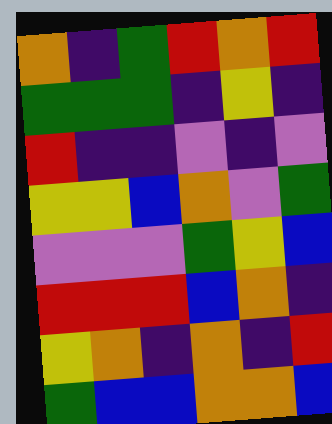[["orange", "indigo", "green", "red", "orange", "red"], ["green", "green", "green", "indigo", "yellow", "indigo"], ["red", "indigo", "indigo", "violet", "indigo", "violet"], ["yellow", "yellow", "blue", "orange", "violet", "green"], ["violet", "violet", "violet", "green", "yellow", "blue"], ["red", "red", "red", "blue", "orange", "indigo"], ["yellow", "orange", "indigo", "orange", "indigo", "red"], ["green", "blue", "blue", "orange", "orange", "blue"]]